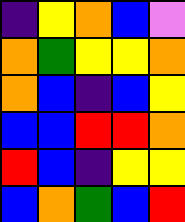[["indigo", "yellow", "orange", "blue", "violet"], ["orange", "green", "yellow", "yellow", "orange"], ["orange", "blue", "indigo", "blue", "yellow"], ["blue", "blue", "red", "red", "orange"], ["red", "blue", "indigo", "yellow", "yellow"], ["blue", "orange", "green", "blue", "red"]]